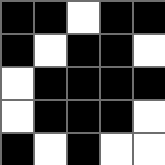[["black", "black", "white", "black", "black"], ["black", "white", "black", "black", "white"], ["white", "black", "black", "black", "black"], ["white", "black", "black", "black", "white"], ["black", "white", "black", "white", "white"]]